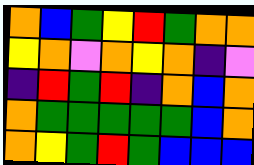[["orange", "blue", "green", "yellow", "red", "green", "orange", "orange"], ["yellow", "orange", "violet", "orange", "yellow", "orange", "indigo", "violet"], ["indigo", "red", "green", "red", "indigo", "orange", "blue", "orange"], ["orange", "green", "green", "green", "green", "green", "blue", "orange"], ["orange", "yellow", "green", "red", "green", "blue", "blue", "blue"]]